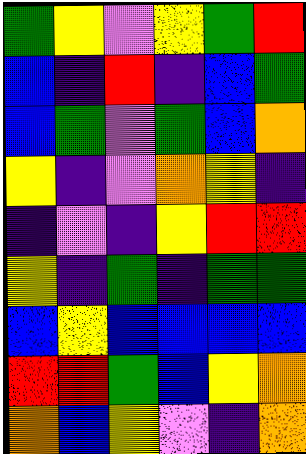[["green", "yellow", "violet", "yellow", "green", "red"], ["blue", "indigo", "red", "indigo", "blue", "green"], ["blue", "green", "violet", "green", "blue", "orange"], ["yellow", "indigo", "violet", "orange", "yellow", "indigo"], ["indigo", "violet", "indigo", "yellow", "red", "red"], ["yellow", "indigo", "green", "indigo", "green", "green"], ["blue", "yellow", "blue", "blue", "blue", "blue"], ["red", "red", "green", "blue", "yellow", "orange"], ["orange", "blue", "yellow", "violet", "indigo", "orange"]]